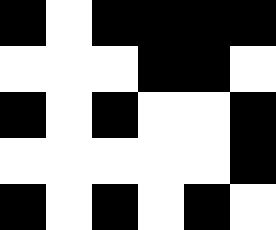[["black", "white", "black", "black", "black", "black"], ["white", "white", "white", "black", "black", "white"], ["black", "white", "black", "white", "white", "black"], ["white", "white", "white", "white", "white", "black"], ["black", "white", "black", "white", "black", "white"]]